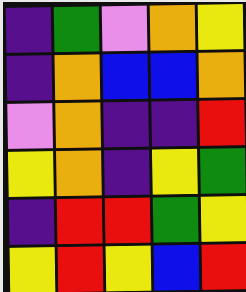[["indigo", "green", "violet", "orange", "yellow"], ["indigo", "orange", "blue", "blue", "orange"], ["violet", "orange", "indigo", "indigo", "red"], ["yellow", "orange", "indigo", "yellow", "green"], ["indigo", "red", "red", "green", "yellow"], ["yellow", "red", "yellow", "blue", "red"]]